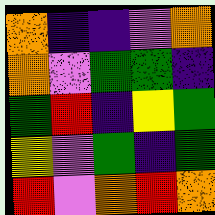[["orange", "indigo", "indigo", "violet", "orange"], ["orange", "violet", "green", "green", "indigo"], ["green", "red", "indigo", "yellow", "green"], ["yellow", "violet", "green", "indigo", "green"], ["red", "violet", "orange", "red", "orange"]]